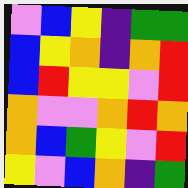[["violet", "blue", "yellow", "indigo", "green", "green"], ["blue", "yellow", "orange", "indigo", "orange", "red"], ["blue", "red", "yellow", "yellow", "violet", "red"], ["orange", "violet", "violet", "orange", "red", "orange"], ["orange", "blue", "green", "yellow", "violet", "red"], ["yellow", "violet", "blue", "orange", "indigo", "green"]]